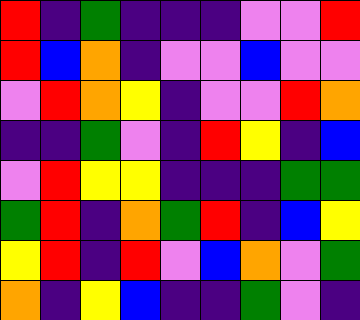[["red", "indigo", "green", "indigo", "indigo", "indigo", "violet", "violet", "red"], ["red", "blue", "orange", "indigo", "violet", "violet", "blue", "violet", "violet"], ["violet", "red", "orange", "yellow", "indigo", "violet", "violet", "red", "orange"], ["indigo", "indigo", "green", "violet", "indigo", "red", "yellow", "indigo", "blue"], ["violet", "red", "yellow", "yellow", "indigo", "indigo", "indigo", "green", "green"], ["green", "red", "indigo", "orange", "green", "red", "indigo", "blue", "yellow"], ["yellow", "red", "indigo", "red", "violet", "blue", "orange", "violet", "green"], ["orange", "indigo", "yellow", "blue", "indigo", "indigo", "green", "violet", "indigo"]]